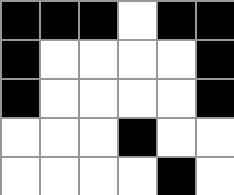[["black", "black", "black", "white", "black", "black"], ["black", "white", "white", "white", "white", "black"], ["black", "white", "white", "white", "white", "black"], ["white", "white", "white", "black", "white", "white"], ["white", "white", "white", "white", "black", "white"]]